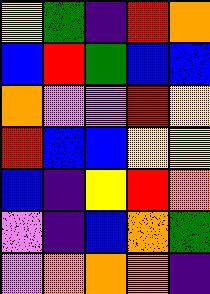[["yellow", "green", "indigo", "red", "orange"], ["blue", "red", "green", "blue", "blue"], ["orange", "violet", "violet", "red", "yellow"], ["red", "blue", "blue", "yellow", "yellow"], ["blue", "indigo", "yellow", "red", "orange"], ["violet", "indigo", "blue", "orange", "green"], ["violet", "orange", "orange", "orange", "indigo"]]